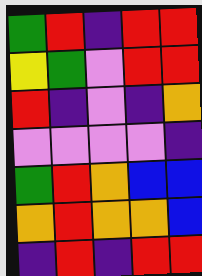[["green", "red", "indigo", "red", "red"], ["yellow", "green", "violet", "red", "red"], ["red", "indigo", "violet", "indigo", "orange"], ["violet", "violet", "violet", "violet", "indigo"], ["green", "red", "orange", "blue", "blue"], ["orange", "red", "orange", "orange", "blue"], ["indigo", "red", "indigo", "red", "red"]]